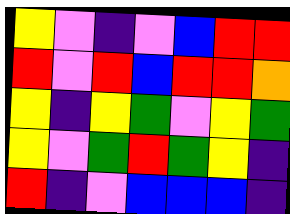[["yellow", "violet", "indigo", "violet", "blue", "red", "red"], ["red", "violet", "red", "blue", "red", "red", "orange"], ["yellow", "indigo", "yellow", "green", "violet", "yellow", "green"], ["yellow", "violet", "green", "red", "green", "yellow", "indigo"], ["red", "indigo", "violet", "blue", "blue", "blue", "indigo"]]